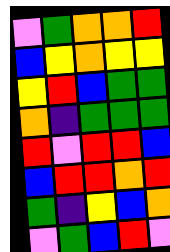[["violet", "green", "orange", "orange", "red"], ["blue", "yellow", "orange", "yellow", "yellow"], ["yellow", "red", "blue", "green", "green"], ["orange", "indigo", "green", "green", "green"], ["red", "violet", "red", "red", "blue"], ["blue", "red", "red", "orange", "red"], ["green", "indigo", "yellow", "blue", "orange"], ["violet", "green", "blue", "red", "violet"]]